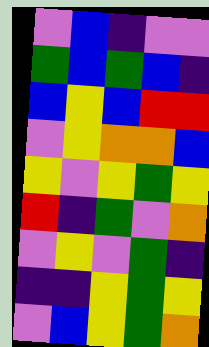[["violet", "blue", "indigo", "violet", "violet"], ["green", "blue", "green", "blue", "indigo"], ["blue", "yellow", "blue", "red", "red"], ["violet", "yellow", "orange", "orange", "blue"], ["yellow", "violet", "yellow", "green", "yellow"], ["red", "indigo", "green", "violet", "orange"], ["violet", "yellow", "violet", "green", "indigo"], ["indigo", "indigo", "yellow", "green", "yellow"], ["violet", "blue", "yellow", "green", "orange"]]